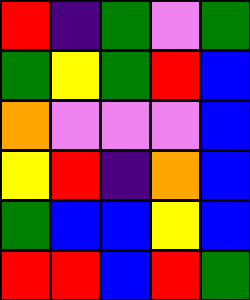[["red", "indigo", "green", "violet", "green"], ["green", "yellow", "green", "red", "blue"], ["orange", "violet", "violet", "violet", "blue"], ["yellow", "red", "indigo", "orange", "blue"], ["green", "blue", "blue", "yellow", "blue"], ["red", "red", "blue", "red", "green"]]